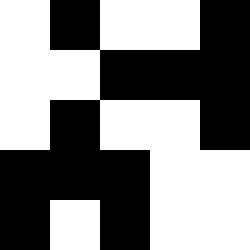[["white", "black", "white", "white", "black"], ["white", "white", "black", "black", "black"], ["white", "black", "white", "white", "black"], ["black", "black", "black", "white", "white"], ["black", "white", "black", "white", "white"]]